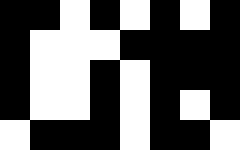[["black", "black", "white", "black", "white", "black", "white", "black"], ["black", "white", "white", "white", "black", "black", "black", "black"], ["black", "white", "white", "black", "white", "black", "black", "black"], ["black", "white", "white", "black", "white", "black", "white", "black"], ["white", "black", "black", "black", "white", "black", "black", "white"]]